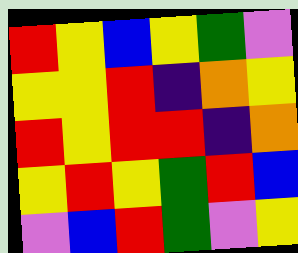[["red", "yellow", "blue", "yellow", "green", "violet"], ["yellow", "yellow", "red", "indigo", "orange", "yellow"], ["red", "yellow", "red", "red", "indigo", "orange"], ["yellow", "red", "yellow", "green", "red", "blue"], ["violet", "blue", "red", "green", "violet", "yellow"]]